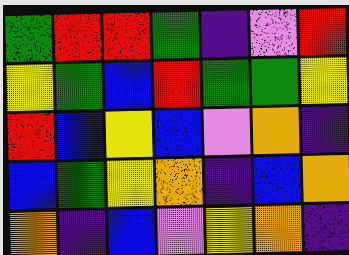[["green", "red", "red", "green", "indigo", "violet", "red"], ["yellow", "green", "blue", "red", "green", "green", "yellow"], ["red", "blue", "yellow", "blue", "violet", "orange", "indigo"], ["blue", "green", "yellow", "orange", "indigo", "blue", "orange"], ["orange", "indigo", "blue", "violet", "yellow", "orange", "indigo"]]